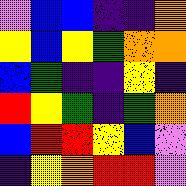[["violet", "blue", "blue", "indigo", "indigo", "orange"], ["yellow", "blue", "yellow", "green", "orange", "orange"], ["blue", "green", "indigo", "indigo", "yellow", "indigo"], ["red", "yellow", "green", "indigo", "green", "orange"], ["blue", "red", "red", "yellow", "blue", "violet"], ["indigo", "yellow", "orange", "red", "red", "violet"]]